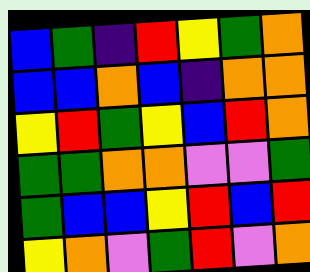[["blue", "green", "indigo", "red", "yellow", "green", "orange"], ["blue", "blue", "orange", "blue", "indigo", "orange", "orange"], ["yellow", "red", "green", "yellow", "blue", "red", "orange"], ["green", "green", "orange", "orange", "violet", "violet", "green"], ["green", "blue", "blue", "yellow", "red", "blue", "red"], ["yellow", "orange", "violet", "green", "red", "violet", "orange"]]